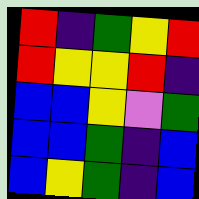[["red", "indigo", "green", "yellow", "red"], ["red", "yellow", "yellow", "red", "indigo"], ["blue", "blue", "yellow", "violet", "green"], ["blue", "blue", "green", "indigo", "blue"], ["blue", "yellow", "green", "indigo", "blue"]]